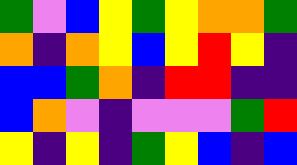[["green", "violet", "blue", "yellow", "green", "yellow", "orange", "orange", "green"], ["orange", "indigo", "orange", "yellow", "blue", "yellow", "red", "yellow", "indigo"], ["blue", "blue", "green", "orange", "indigo", "red", "red", "indigo", "indigo"], ["blue", "orange", "violet", "indigo", "violet", "violet", "violet", "green", "red"], ["yellow", "indigo", "yellow", "indigo", "green", "yellow", "blue", "indigo", "blue"]]